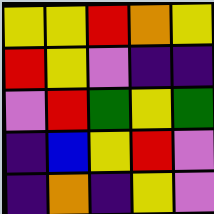[["yellow", "yellow", "red", "orange", "yellow"], ["red", "yellow", "violet", "indigo", "indigo"], ["violet", "red", "green", "yellow", "green"], ["indigo", "blue", "yellow", "red", "violet"], ["indigo", "orange", "indigo", "yellow", "violet"]]